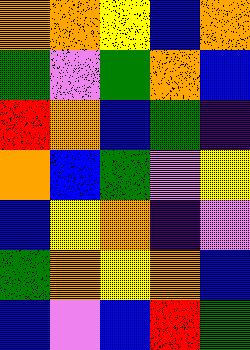[["orange", "orange", "yellow", "blue", "orange"], ["green", "violet", "green", "orange", "blue"], ["red", "orange", "blue", "green", "indigo"], ["orange", "blue", "green", "violet", "yellow"], ["blue", "yellow", "orange", "indigo", "violet"], ["green", "orange", "yellow", "orange", "blue"], ["blue", "violet", "blue", "red", "green"]]